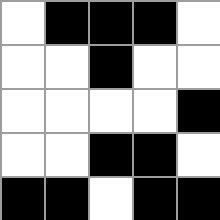[["white", "black", "black", "black", "white"], ["white", "white", "black", "white", "white"], ["white", "white", "white", "white", "black"], ["white", "white", "black", "black", "white"], ["black", "black", "white", "black", "black"]]